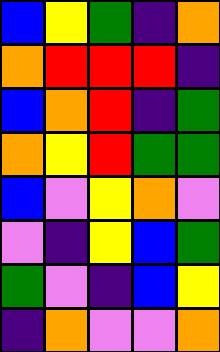[["blue", "yellow", "green", "indigo", "orange"], ["orange", "red", "red", "red", "indigo"], ["blue", "orange", "red", "indigo", "green"], ["orange", "yellow", "red", "green", "green"], ["blue", "violet", "yellow", "orange", "violet"], ["violet", "indigo", "yellow", "blue", "green"], ["green", "violet", "indigo", "blue", "yellow"], ["indigo", "orange", "violet", "violet", "orange"]]